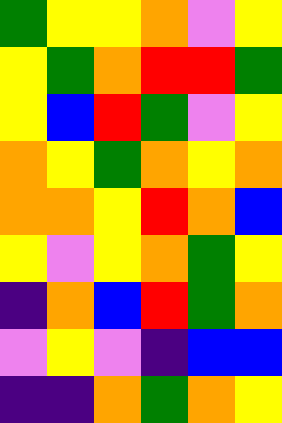[["green", "yellow", "yellow", "orange", "violet", "yellow"], ["yellow", "green", "orange", "red", "red", "green"], ["yellow", "blue", "red", "green", "violet", "yellow"], ["orange", "yellow", "green", "orange", "yellow", "orange"], ["orange", "orange", "yellow", "red", "orange", "blue"], ["yellow", "violet", "yellow", "orange", "green", "yellow"], ["indigo", "orange", "blue", "red", "green", "orange"], ["violet", "yellow", "violet", "indigo", "blue", "blue"], ["indigo", "indigo", "orange", "green", "orange", "yellow"]]